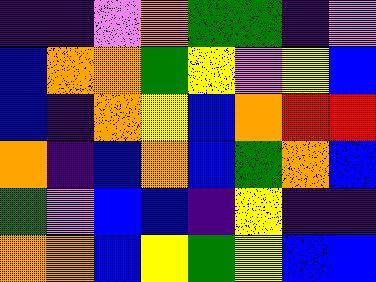[["indigo", "indigo", "violet", "orange", "green", "green", "indigo", "violet"], ["blue", "orange", "orange", "green", "yellow", "violet", "yellow", "blue"], ["blue", "indigo", "orange", "yellow", "blue", "orange", "red", "red"], ["orange", "indigo", "blue", "orange", "blue", "green", "orange", "blue"], ["green", "violet", "blue", "blue", "indigo", "yellow", "indigo", "indigo"], ["orange", "orange", "blue", "yellow", "green", "yellow", "blue", "blue"]]